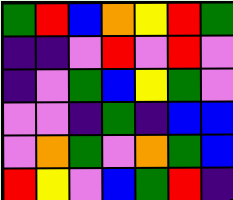[["green", "red", "blue", "orange", "yellow", "red", "green"], ["indigo", "indigo", "violet", "red", "violet", "red", "violet"], ["indigo", "violet", "green", "blue", "yellow", "green", "violet"], ["violet", "violet", "indigo", "green", "indigo", "blue", "blue"], ["violet", "orange", "green", "violet", "orange", "green", "blue"], ["red", "yellow", "violet", "blue", "green", "red", "indigo"]]